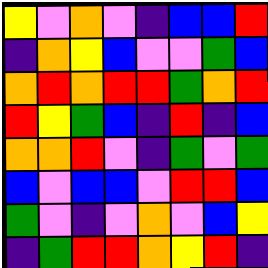[["yellow", "violet", "orange", "violet", "indigo", "blue", "blue", "red"], ["indigo", "orange", "yellow", "blue", "violet", "violet", "green", "blue"], ["orange", "red", "orange", "red", "red", "green", "orange", "red"], ["red", "yellow", "green", "blue", "indigo", "red", "indigo", "blue"], ["orange", "orange", "red", "violet", "indigo", "green", "violet", "green"], ["blue", "violet", "blue", "blue", "violet", "red", "red", "blue"], ["green", "violet", "indigo", "violet", "orange", "violet", "blue", "yellow"], ["indigo", "green", "red", "red", "orange", "yellow", "red", "indigo"]]